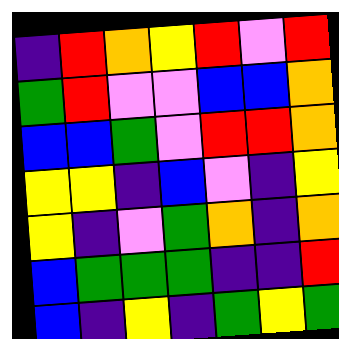[["indigo", "red", "orange", "yellow", "red", "violet", "red"], ["green", "red", "violet", "violet", "blue", "blue", "orange"], ["blue", "blue", "green", "violet", "red", "red", "orange"], ["yellow", "yellow", "indigo", "blue", "violet", "indigo", "yellow"], ["yellow", "indigo", "violet", "green", "orange", "indigo", "orange"], ["blue", "green", "green", "green", "indigo", "indigo", "red"], ["blue", "indigo", "yellow", "indigo", "green", "yellow", "green"]]